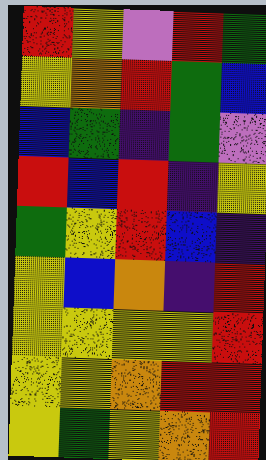[["red", "yellow", "violet", "red", "green"], ["yellow", "orange", "red", "green", "blue"], ["blue", "green", "indigo", "green", "violet"], ["red", "blue", "red", "indigo", "yellow"], ["green", "yellow", "red", "blue", "indigo"], ["yellow", "blue", "orange", "indigo", "red"], ["yellow", "yellow", "yellow", "yellow", "red"], ["yellow", "yellow", "orange", "red", "red"], ["yellow", "green", "yellow", "orange", "red"]]